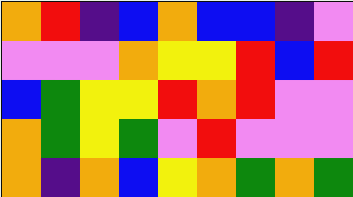[["orange", "red", "indigo", "blue", "orange", "blue", "blue", "indigo", "violet"], ["violet", "violet", "violet", "orange", "yellow", "yellow", "red", "blue", "red"], ["blue", "green", "yellow", "yellow", "red", "orange", "red", "violet", "violet"], ["orange", "green", "yellow", "green", "violet", "red", "violet", "violet", "violet"], ["orange", "indigo", "orange", "blue", "yellow", "orange", "green", "orange", "green"]]